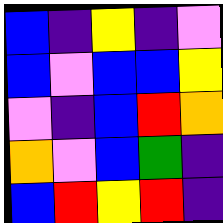[["blue", "indigo", "yellow", "indigo", "violet"], ["blue", "violet", "blue", "blue", "yellow"], ["violet", "indigo", "blue", "red", "orange"], ["orange", "violet", "blue", "green", "indigo"], ["blue", "red", "yellow", "red", "indigo"]]